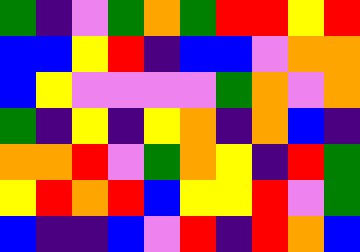[["green", "indigo", "violet", "green", "orange", "green", "red", "red", "yellow", "red"], ["blue", "blue", "yellow", "red", "indigo", "blue", "blue", "violet", "orange", "orange"], ["blue", "yellow", "violet", "violet", "violet", "violet", "green", "orange", "violet", "orange"], ["green", "indigo", "yellow", "indigo", "yellow", "orange", "indigo", "orange", "blue", "indigo"], ["orange", "orange", "red", "violet", "green", "orange", "yellow", "indigo", "red", "green"], ["yellow", "red", "orange", "red", "blue", "yellow", "yellow", "red", "violet", "green"], ["blue", "indigo", "indigo", "blue", "violet", "red", "indigo", "red", "orange", "blue"]]